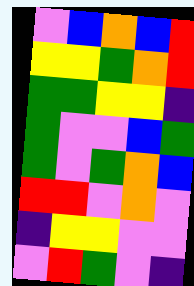[["violet", "blue", "orange", "blue", "red"], ["yellow", "yellow", "green", "orange", "red"], ["green", "green", "yellow", "yellow", "indigo"], ["green", "violet", "violet", "blue", "green"], ["green", "violet", "green", "orange", "blue"], ["red", "red", "violet", "orange", "violet"], ["indigo", "yellow", "yellow", "violet", "violet"], ["violet", "red", "green", "violet", "indigo"]]